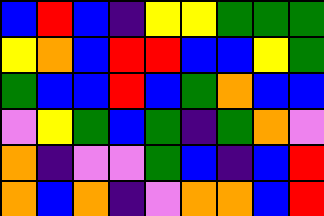[["blue", "red", "blue", "indigo", "yellow", "yellow", "green", "green", "green"], ["yellow", "orange", "blue", "red", "red", "blue", "blue", "yellow", "green"], ["green", "blue", "blue", "red", "blue", "green", "orange", "blue", "blue"], ["violet", "yellow", "green", "blue", "green", "indigo", "green", "orange", "violet"], ["orange", "indigo", "violet", "violet", "green", "blue", "indigo", "blue", "red"], ["orange", "blue", "orange", "indigo", "violet", "orange", "orange", "blue", "red"]]